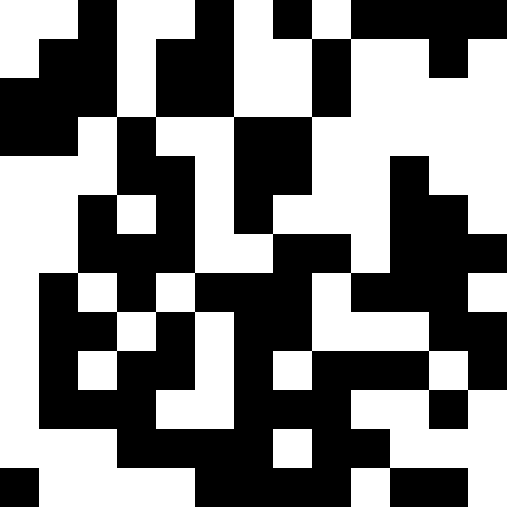[["white", "white", "black", "white", "white", "black", "white", "black", "white", "black", "black", "black", "black"], ["white", "black", "black", "white", "black", "black", "white", "white", "black", "white", "white", "black", "white"], ["black", "black", "black", "white", "black", "black", "white", "white", "black", "white", "white", "white", "white"], ["black", "black", "white", "black", "white", "white", "black", "black", "white", "white", "white", "white", "white"], ["white", "white", "white", "black", "black", "white", "black", "black", "white", "white", "black", "white", "white"], ["white", "white", "black", "white", "black", "white", "black", "white", "white", "white", "black", "black", "white"], ["white", "white", "black", "black", "black", "white", "white", "black", "black", "white", "black", "black", "black"], ["white", "black", "white", "black", "white", "black", "black", "black", "white", "black", "black", "black", "white"], ["white", "black", "black", "white", "black", "white", "black", "black", "white", "white", "white", "black", "black"], ["white", "black", "white", "black", "black", "white", "black", "white", "black", "black", "black", "white", "black"], ["white", "black", "black", "black", "white", "white", "black", "black", "black", "white", "white", "black", "white"], ["white", "white", "white", "black", "black", "black", "black", "white", "black", "black", "white", "white", "white"], ["black", "white", "white", "white", "white", "black", "black", "black", "black", "white", "black", "black", "white"]]